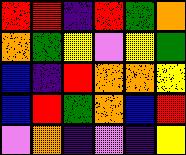[["red", "red", "indigo", "red", "green", "orange"], ["orange", "green", "yellow", "violet", "yellow", "green"], ["blue", "indigo", "red", "orange", "orange", "yellow"], ["blue", "red", "green", "orange", "blue", "red"], ["violet", "orange", "indigo", "violet", "indigo", "yellow"]]